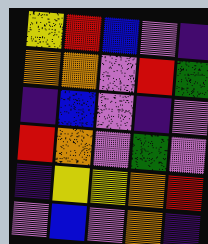[["yellow", "red", "blue", "violet", "indigo"], ["orange", "orange", "violet", "red", "green"], ["indigo", "blue", "violet", "indigo", "violet"], ["red", "orange", "violet", "green", "violet"], ["indigo", "yellow", "yellow", "orange", "red"], ["violet", "blue", "violet", "orange", "indigo"]]